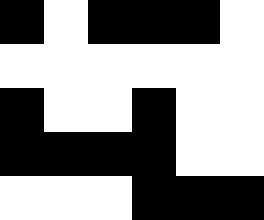[["black", "white", "black", "black", "black", "white"], ["white", "white", "white", "white", "white", "white"], ["black", "white", "white", "black", "white", "white"], ["black", "black", "black", "black", "white", "white"], ["white", "white", "white", "black", "black", "black"]]